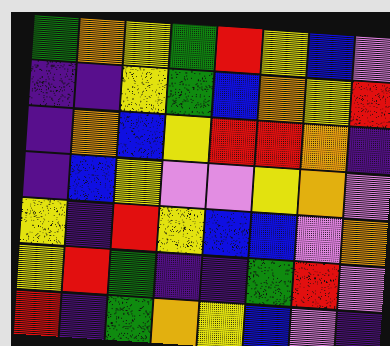[["green", "orange", "yellow", "green", "red", "yellow", "blue", "violet"], ["indigo", "indigo", "yellow", "green", "blue", "orange", "yellow", "red"], ["indigo", "orange", "blue", "yellow", "red", "red", "orange", "indigo"], ["indigo", "blue", "yellow", "violet", "violet", "yellow", "orange", "violet"], ["yellow", "indigo", "red", "yellow", "blue", "blue", "violet", "orange"], ["yellow", "red", "green", "indigo", "indigo", "green", "red", "violet"], ["red", "indigo", "green", "orange", "yellow", "blue", "violet", "indigo"]]